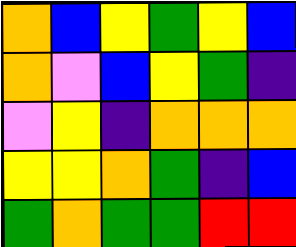[["orange", "blue", "yellow", "green", "yellow", "blue"], ["orange", "violet", "blue", "yellow", "green", "indigo"], ["violet", "yellow", "indigo", "orange", "orange", "orange"], ["yellow", "yellow", "orange", "green", "indigo", "blue"], ["green", "orange", "green", "green", "red", "red"]]